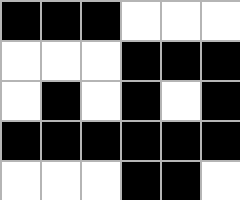[["black", "black", "black", "white", "white", "white"], ["white", "white", "white", "black", "black", "black"], ["white", "black", "white", "black", "white", "black"], ["black", "black", "black", "black", "black", "black"], ["white", "white", "white", "black", "black", "white"]]